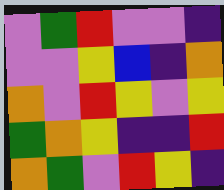[["violet", "green", "red", "violet", "violet", "indigo"], ["violet", "violet", "yellow", "blue", "indigo", "orange"], ["orange", "violet", "red", "yellow", "violet", "yellow"], ["green", "orange", "yellow", "indigo", "indigo", "red"], ["orange", "green", "violet", "red", "yellow", "indigo"]]